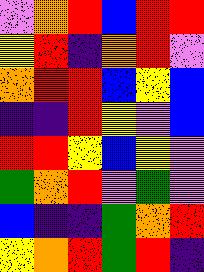[["violet", "orange", "red", "blue", "red", "red"], ["yellow", "red", "indigo", "orange", "red", "violet"], ["orange", "red", "red", "blue", "yellow", "blue"], ["indigo", "indigo", "red", "yellow", "violet", "blue"], ["red", "red", "yellow", "blue", "yellow", "violet"], ["green", "orange", "red", "violet", "green", "violet"], ["blue", "indigo", "indigo", "green", "orange", "red"], ["yellow", "orange", "red", "green", "red", "indigo"]]